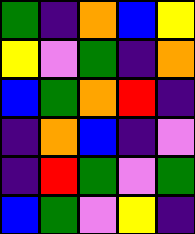[["green", "indigo", "orange", "blue", "yellow"], ["yellow", "violet", "green", "indigo", "orange"], ["blue", "green", "orange", "red", "indigo"], ["indigo", "orange", "blue", "indigo", "violet"], ["indigo", "red", "green", "violet", "green"], ["blue", "green", "violet", "yellow", "indigo"]]